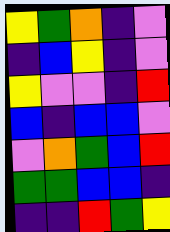[["yellow", "green", "orange", "indigo", "violet"], ["indigo", "blue", "yellow", "indigo", "violet"], ["yellow", "violet", "violet", "indigo", "red"], ["blue", "indigo", "blue", "blue", "violet"], ["violet", "orange", "green", "blue", "red"], ["green", "green", "blue", "blue", "indigo"], ["indigo", "indigo", "red", "green", "yellow"]]